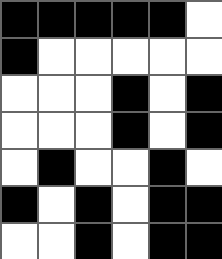[["black", "black", "black", "black", "black", "white"], ["black", "white", "white", "white", "white", "white"], ["white", "white", "white", "black", "white", "black"], ["white", "white", "white", "black", "white", "black"], ["white", "black", "white", "white", "black", "white"], ["black", "white", "black", "white", "black", "black"], ["white", "white", "black", "white", "black", "black"]]